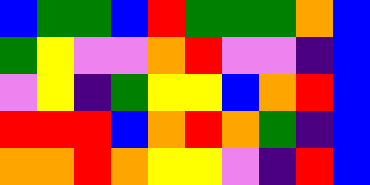[["blue", "green", "green", "blue", "red", "green", "green", "green", "orange", "blue"], ["green", "yellow", "violet", "violet", "orange", "red", "violet", "violet", "indigo", "blue"], ["violet", "yellow", "indigo", "green", "yellow", "yellow", "blue", "orange", "red", "blue"], ["red", "red", "red", "blue", "orange", "red", "orange", "green", "indigo", "blue"], ["orange", "orange", "red", "orange", "yellow", "yellow", "violet", "indigo", "red", "blue"]]